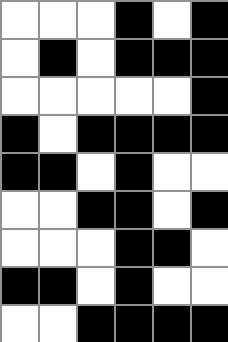[["white", "white", "white", "black", "white", "black"], ["white", "black", "white", "black", "black", "black"], ["white", "white", "white", "white", "white", "black"], ["black", "white", "black", "black", "black", "black"], ["black", "black", "white", "black", "white", "white"], ["white", "white", "black", "black", "white", "black"], ["white", "white", "white", "black", "black", "white"], ["black", "black", "white", "black", "white", "white"], ["white", "white", "black", "black", "black", "black"]]